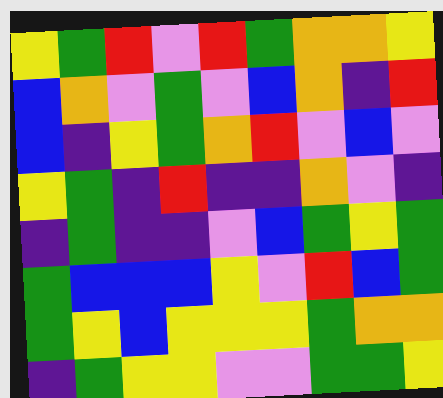[["yellow", "green", "red", "violet", "red", "green", "orange", "orange", "yellow"], ["blue", "orange", "violet", "green", "violet", "blue", "orange", "indigo", "red"], ["blue", "indigo", "yellow", "green", "orange", "red", "violet", "blue", "violet"], ["yellow", "green", "indigo", "red", "indigo", "indigo", "orange", "violet", "indigo"], ["indigo", "green", "indigo", "indigo", "violet", "blue", "green", "yellow", "green"], ["green", "blue", "blue", "blue", "yellow", "violet", "red", "blue", "green"], ["green", "yellow", "blue", "yellow", "yellow", "yellow", "green", "orange", "orange"], ["indigo", "green", "yellow", "yellow", "violet", "violet", "green", "green", "yellow"]]